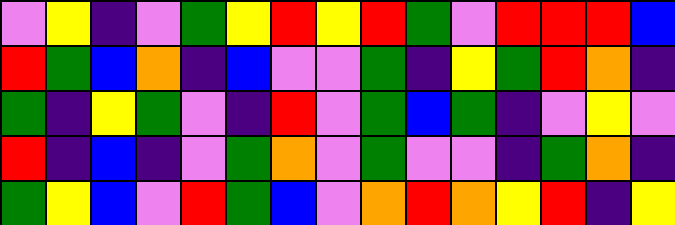[["violet", "yellow", "indigo", "violet", "green", "yellow", "red", "yellow", "red", "green", "violet", "red", "red", "red", "blue"], ["red", "green", "blue", "orange", "indigo", "blue", "violet", "violet", "green", "indigo", "yellow", "green", "red", "orange", "indigo"], ["green", "indigo", "yellow", "green", "violet", "indigo", "red", "violet", "green", "blue", "green", "indigo", "violet", "yellow", "violet"], ["red", "indigo", "blue", "indigo", "violet", "green", "orange", "violet", "green", "violet", "violet", "indigo", "green", "orange", "indigo"], ["green", "yellow", "blue", "violet", "red", "green", "blue", "violet", "orange", "red", "orange", "yellow", "red", "indigo", "yellow"]]